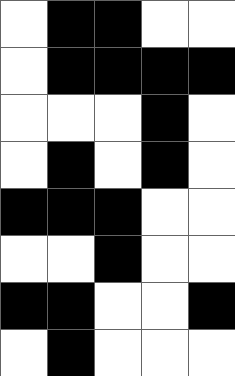[["white", "black", "black", "white", "white"], ["white", "black", "black", "black", "black"], ["white", "white", "white", "black", "white"], ["white", "black", "white", "black", "white"], ["black", "black", "black", "white", "white"], ["white", "white", "black", "white", "white"], ["black", "black", "white", "white", "black"], ["white", "black", "white", "white", "white"]]